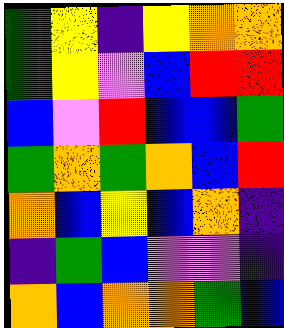[["green", "yellow", "indigo", "yellow", "orange", "orange"], ["green", "yellow", "violet", "blue", "red", "red"], ["blue", "violet", "red", "blue", "blue", "green"], ["green", "orange", "green", "orange", "blue", "red"], ["orange", "blue", "yellow", "blue", "orange", "indigo"], ["indigo", "green", "blue", "violet", "violet", "indigo"], ["orange", "blue", "orange", "orange", "green", "blue"]]